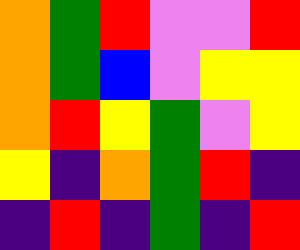[["orange", "green", "red", "violet", "violet", "red"], ["orange", "green", "blue", "violet", "yellow", "yellow"], ["orange", "red", "yellow", "green", "violet", "yellow"], ["yellow", "indigo", "orange", "green", "red", "indigo"], ["indigo", "red", "indigo", "green", "indigo", "red"]]